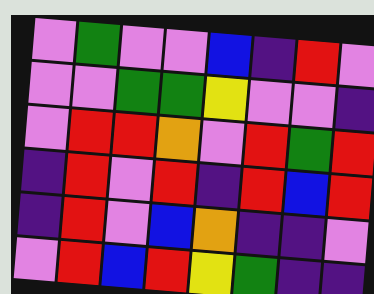[["violet", "green", "violet", "violet", "blue", "indigo", "red", "violet"], ["violet", "violet", "green", "green", "yellow", "violet", "violet", "indigo"], ["violet", "red", "red", "orange", "violet", "red", "green", "red"], ["indigo", "red", "violet", "red", "indigo", "red", "blue", "red"], ["indigo", "red", "violet", "blue", "orange", "indigo", "indigo", "violet"], ["violet", "red", "blue", "red", "yellow", "green", "indigo", "indigo"]]